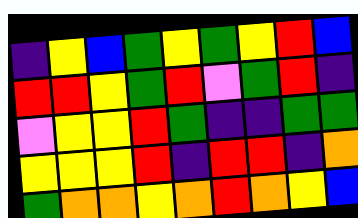[["indigo", "yellow", "blue", "green", "yellow", "green", "yellow", "red", "blue"], ["red", "red", "yellow", "green", "red", "violet", "green", "red", "indigo"], ["violet", "yellow", "yellow", "red", "green", "indigo", "indigo", "green", "green"], ["yellow", "yellow", "yellow", "red", "indigo", "red", "red", "indigo", "orange"], ["green", "orange", "orange", "yellow", "orange", "red", "orange", "yellow", "blue"]]